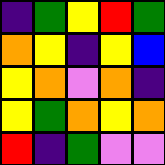[["indigo", "green", "yellow", "red", "green"], ["orange", "yellow", "indigo", "yellow", "blue"], ["yellow", "orange", "violet", "orange", "indigo"], ["yellow", "green", "orange", "yellow", "orange"], ["red", "indigo", "green", "violet", "violet"]]